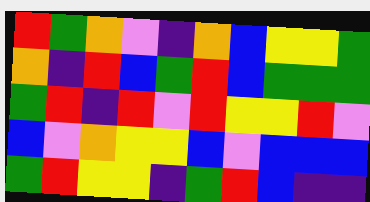[["red", "green", "orange", "violet", "indigo", "orange", "blue", "yellow", "yellow", "green"], ["orange", "indigo", "red", "blue", "green", "red", "blue", "green", "green", "green"], ["green", "red", "indigo", "red", "violet", "red", "yellow", "yellow", "red", "violet"], ["blue", "violet", "orange", "yellow", "yellow", "blue", "violet", "blue", "blue", "blue"], ["green", "red", "yellow", "yellow", "indigo", "green", "red", "blue", "indigo", "indigo"]]